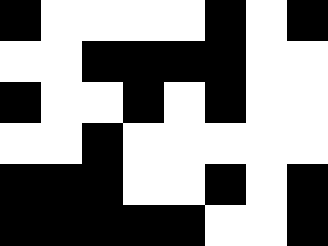[["black", "white", "white", "white", "white", "black", "white", "black"], ["white", "white", "black", "black", "black", "black", "white", "white"], ["black", "white", "white", "black", "white", "black", "white", "white"], ["white", "white", "black", "white", "white", "white", "white", "white"], ["black", "black", "black", "white", "white", "black", "white", "black"], ["black", "black", "black", "black", "black", "white", "white", "black"]]